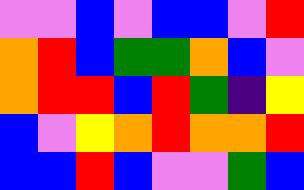[["violet", "violet", "blue", "violet", "blue", "blue", "violet", "red"], ["orange", "red", "blue", "green", "green", "orange", "blue", "violet"], ["orange", "red", "red", "blue", "red", "green", "indigo", "yellow"], ["blue", "violet", "yellow", "orange", "red", "orange", "orange", "red"], ["blue", "blue", "red", "blue", "violet", "violet", "green", "blue"]]